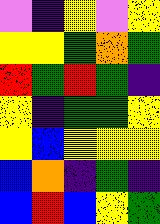[["violet", "indigo", "yellow", "violet", "yellow"], ["yellow", "yellow", "green", "orange", "green"], ["red", "green", "red", "green", "indigo"], ["yellow", "indigo", "green", "green", "yellow"], ["yellow", "blue", "yellow", "yellow", "yellow"], ["blue", "orange", "indigo", "green", "indigo"], ["blue", "red", "blue", "yellow", "green"]]